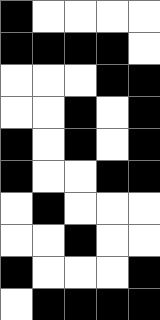[["black", "white", "white", "white", "white"], ["black", "black", "black", "black", "white"], ["white", "white", "white", "black", "black"], ["white", "white", "black", "white", "black"], ["black", "white", "black", "white", "black"], ["black", "white", "white", "black", "black"], ["white", "black", "white", "white", "white"], ["white", "white", "black", "white", "white"], ["black", "white", "white", "white", "black"], ["white", "black", "black", "black", "black"]]